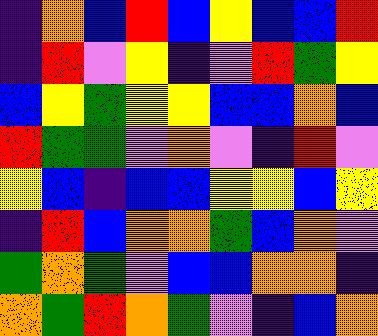[["indigo", "orange", "blue", "red", "blue", "yellow", "blue", "blue", "red"], ["indigo", "red", "violet", "yellow", "indigo", "violet", "red", "green", "yellow"], ["blue", "yellow", "green", "yellow", "yellow", "blue", "blue", "orange", "blue"], ["red", "green", "green", "violet", "orange", "violet", "indigo", "red", "violet"], ["yellow", "blue", "indigo", "blue", "blue", "yellow", "yellow", "blue", "yellow"], ["indigo", "red", "blue", "orange", "orange", "green", "blue", "orange", "violet"], ["green", "orange", "green", "violet", "blue", "blue", "orange", "orange", "indigo"], ["orange", "green", "red", "orange", "green", "violet", "indigo", "blue", "orange"]]